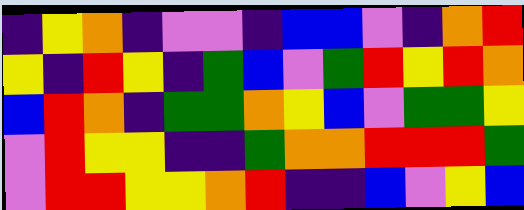[["indigo", "yellow", "orange", "indigo", "violet", "violet", "indigo", "blue", "blue", "violet", "indigo", "orange", "red"], ["yellow", "indigo", "red", "yellow", "indigo", "green", "blue", "violet", "green", "red", "yellow", "red", "orange"], ["blue", "red", "orange", "indigo", "green", "green", "orange", "yellow", "blue", "violet", "green", "green", "yellow"], ["violet", "red", "yellow", "yellow", "indigo", "indigo", "green", "orange", "orange", "red", "red", "red", "green"], ["violet", "red", "red", "yellow", "yellow", "orange", "red", "indigo", "indigo", "blue", "violet", "yellow", "blue"]]